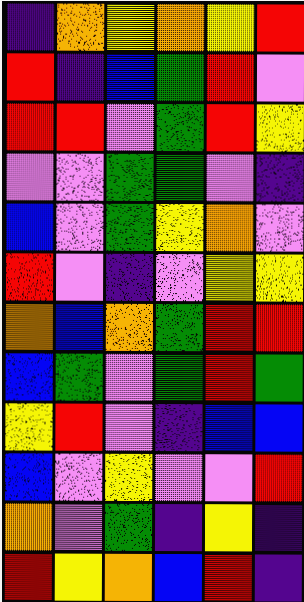[["indigo", "orange", "yellow", "orange", "yellow", "red"], ["red", "indigo", "blue", "green", "red", "violet"], ["red", "red", "violet", "green", "red", "yellow"], ["violet", "violet", "green", "green", "violet", "indigo"], ["blue", "violet", "green", "yellow", "orange", "violet"], ["red", "violet", "indigo", "violet", "yellow", "yellow"], ["orange", "blue", "orange", "green", "red", "red"], ["blue", "green", "violet", "green", "red", "green"], ["yellow", "red", "violet", "indigo", "blue", "blue"], ["blue", "violet", "yellow", "violet", "violet", "red"], ["orange", "violet", "green", "indigo", "yellow", "indigo"], ["red", "yellow", "orange", "blue", "red", "indigo"]]